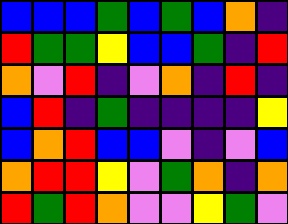[["blue", "blue", "blue", "green", "blue", "green", "blue", "orange", "indigo"], ["red", "green", "green", "yellow", "blue", "blue", "green", "indigo", "red"], ["orange", "violet", "red", "indigo", "violet", "orange", "indigo", "red", "indigo"], ["blue", "red", "indigo", "green", "indigo", "indigo", "indigo", "indigo", "yellow"], ["blue", "orange", "red", "blue", "blue", "violet", "indigo", "violet", "blue"], ["orange", "red", "red", "yellow", "violet", "green", "orange", "indigo", "orange"], ["red", "green", "red", "orange", "violet", "violet", "yellow", "green", "violet"]]